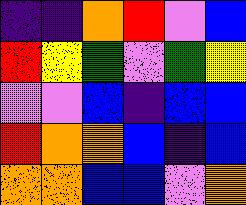[["indigo", "indigo", "orange", "red", "violet", "blue"], ["red", "yellow", "green", "violet", "green", "yellow"], ["violet", "violet", "blue", "indigo", "blue", "blue"], ["red", "orange", "orange", "blue", "indigo", "blue"], ["orange", "orange", "blue", "blue", "violet", "orange"]]